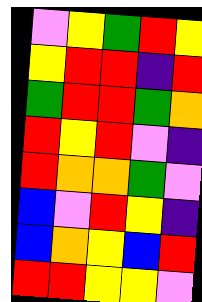[["violet", "yellow", "green", "red", "yellow"], ["yellow", "red", "red", "indigo", "red"], ["green", "red", "red", "green", "orange"], ["red", "yellow", "red", "violet", "indigo"], ["red", "orange", "orange", "green", "violet"], ["blue", "violet", "red", "yellow", "indigo"], ["blue", "orange", "yellow", "blue", "red"], ["red", "red", "yellow", "yellow", "violet"]]